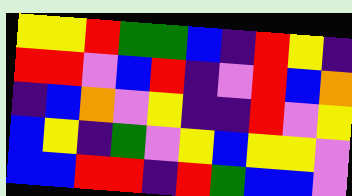[["yellow", "yellow", "red", "green", "green", "blue", "indigo", "red", "yellow", "indigo"], ["red", "red", "violet", "blue", "red", "indigo", "violet", "red", "blue", "orange"], ["indigo", "blue", "orange", "violet", "yellow", "indigo", "indigo", "red", "violet", "yellow"], ["blue", "yellow", "indigo", "green", "violet", "yellow", "blue", "yellow", "yellow", "violet"], ["blue", "blue", "red", "red", "indigo", "red", "green", "blue", "blue", "violet"]]